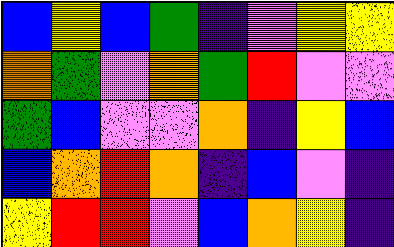[["blue", "yellow", "blue", "green", "indigo", "violet", "yellow", "yellow"], ["orange", "green", "violet", "orange", "green", "red", "violet", "violet"], ["green", "blue", "violet", "violet", "orange", "indigo", "yellow", "blue"], ["blue", "orange", "red", "orange", "indigo", "blue", "violet", "indigo"], ["yellow", "red", "red", "violet", "blue", "orange", "yellow", "indigo"]]